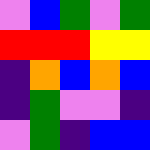[["violet", "blue", "green", "violet", "green"], ["red", "red", "red", "yellow", "yellow"], ["indigo", "orange", "blue", "orange", "blue"], ["indigo", "green", "violet", "violet", "indigo"], ["violet", "green", "indigo", "blue", "blue"]]